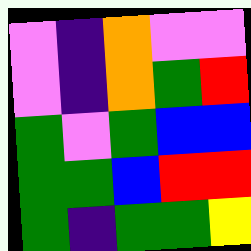[["violet", "indigo", "orange", "violet", "violet"], ["violet", "indigo", "orange", "green", "red"], ["green", "violet", "green", "blue", "blue"], ["green", "green", "blue", "red", "red"], ["green", "indigo", "green", "green", "yellow"]]